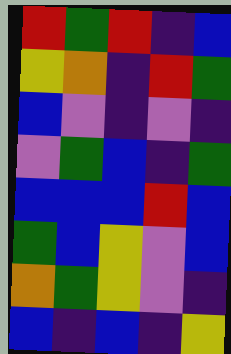[["red", "green", "red", "indigo", "blue"], ["yellow", "orange", "indigo", "red", "green"], ["blue", "violet", "indigo", "violet", "indigo"], ["violet", "green", "blue", "indigo", "green"], ["blue", "blue", "blue", "red", "blue"], ["green", "blue", "yellow", "violet", "blue"], ["orange", "green", "yellow", "violet", "indigo"], ["blue", "indigo", "blue", "indigo", "yellow"]]